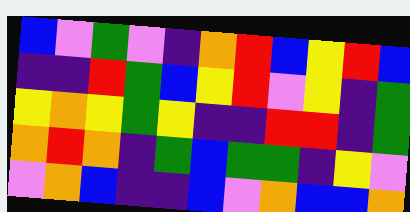[["blue", "violet", "green", "violet", "indigo", "orange", "red", "blue", "yellow", "red", "blue"], ["indigo", "indigo", "red", "green", "blue", "yellow", "red", "violet", "yellow", "indigo", "green"], ["yellow", "orange", "yellow", "green", "yellow", "indigo", "indigo", "red", "red", "indigo", "green"], ["orange", "red", "orange", "indigo", "green", "blue", "green", "green", "indigo", "yellow", "violet"], ["violet", "orange", "blue", "indigo", "indigo", "blue", "violet", "orange", "blue", "blue", "orange"]]